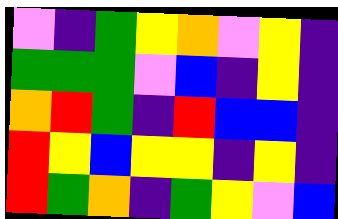[["violet", "indigo", "green", "yellow", "orange", "violet", "yellow", "indigo"], ["green", "green", "green", "violet", "blue", "indigo", "yellow", "indigo"], ["orange", "red", "green", "indigo", "red", "blue", "blue", "indigo"], ["red", "yellow", "blue", "yellow", "yellow", "indigo", "yellow", "indigo"], ["red", "green", "orange", "indigo", "green", "yellow", "violet", "blue"]]